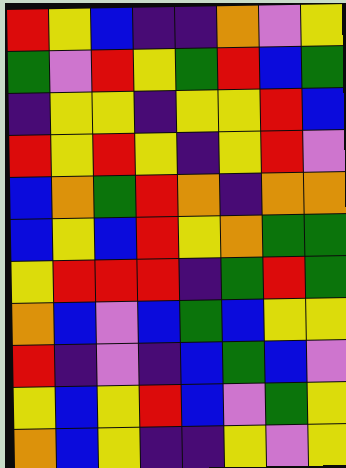[["red", "yellow", "blue", "indigo", "indigo", "orange", "violet", "yellow"], ["green", "violet", "red", "yellow", "green", "red", "blue", "green"], ["indigo", "yellow", "yellow", "indigo", "yellow", "yellow", "red", "blue"], ["red", "yellow", "red", "yellow", "indigo", "yellow", "red", "violet"], ["blue", "orange", "green", "red", "orange", "indigo", "orange", "orange"], ["blue", "yellow", "blue", "red", "yellow", "orange", "green", "green"], ["yellow", "red", "red", "red", "indigo", "green", "red", "green"], ["orange", "blue", "violet", "blue", "green", "blue", "yellow", "yellow"], ["red", "indigo", "violet", "indigo", "blue", "green", "blue", "violet"], ["yellow", "blue", "yellow", "red", "blue", "violet", "green", "yellow"], ["orange", "blue", "yellow", "indigo", "indigo", "yellow", "violet", "yellow"]]